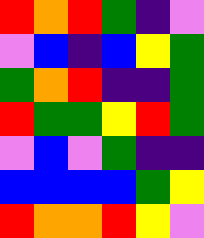[["red", "orange", "red", "green", "indigo", "violet"], ["violet", "blue", "indigo", "blue", "yellow", "green"], ["green", "orange", "red", "indigo", "indigo", "green"], ["red", "green", "green", "yellow", "red", "green"], ["violet", "blue", "violet", "green", "indigo", "indigo"], ["blue", "blue", "blue", "blue", "green", "yellow"], ["red", "orange", "orange", "red", "yellow", "violet"]]